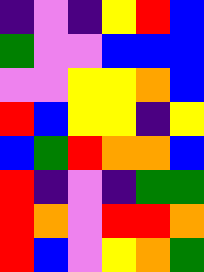[["indigo", "violet", "indigo", "yellow", "red", "blue"], ["green", "violet", "violet", "blue", "blue", "blue"], ["violet", "violet", "yellow", "yellow", "orange", "blue"], ["red", "blue", "yellow", "yellow", "indigo", "yellow"], ["blue", "green", "red", "orange", "orange", "blue"], ["red", "indigo", "violet", "indigo", "green", "green"], ["red", "orange", "violet", "red", "red", "orange"], ["red", "blue", "violet", "yellow", "orange", "green"]]